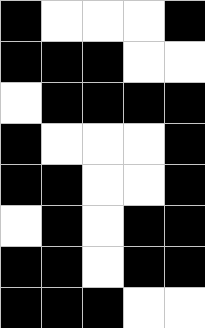[["black", "white", "white", "white", "black"], ["black", "black", "black", "white", "white"], ["white", "black", "black", "black", "black"], ["black", "white", "white", "white", "black"], ["black", "black", "white", "white", "black"], ["white", "black", "white", "black", "black"], ["black", "black", "white", "black", "black"], ["black", "black", "black", "white", "white"]]